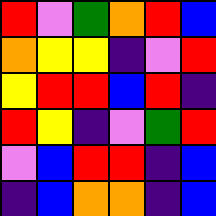[["red", "violet", "green", "orange", "red", "blue"], ["orange", "yellow", "yellow", "indigo", "violet", "red"], ["yellow", "red", "red", "blue", "red", "indigo"], ["red", "yellow", "indigo", "violet", "green", "red"], ["violet", "blue", "red", "red", "indigo", "blue"], ["indigo", "blue", "orange", "orange", "indigo", "blue"]]